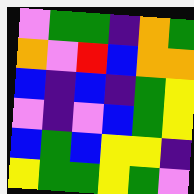[["violet", "green", "green", "indigo", "orange", "green"], ["orange", "violet", "red", "blue", "orange", "orange"], ["blue", "indigo", "blue", "indigo", "green", "yellow"], ["violet", "indigo", "violet", "blue", "green", "yellow"], ["blue", "green", "blue", "yellow", "yellow", "indigo"], ["yellow", "green", "green", "yellow", "green", "violet"]]